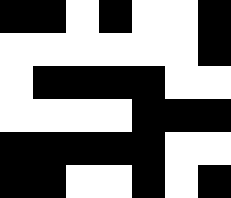[["black", "black", "white", "black", "white", "white", "black"], ["white", "white", "white", "white", "white", "white", "black"], ["white", "black", "black", "black", "black", "white", "white"], ["white", "white", "white", "white", "black", "black", "black"], ["black", "black", "black", "black", "black", "white", "white"], ["black", "black", "white", "white", "black", "white", "black"]]